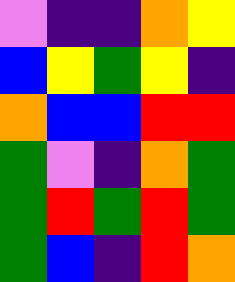[["violet", "indigo", "indigo", "orange", "yellow"], ["blue", "yellow", "green", "yellow", "indigo"], ["orange", "blue", "blue", "red", "red"], ["green", "violet", "indigo", "orange", "green"], ["green", "red", "green", "red", "green"], ["green", "blue", "indigo", "red", "orange"]]